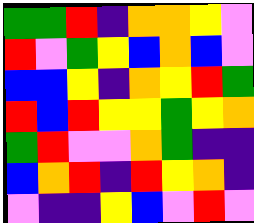[["green", "green", "red", "indigo", "orange", "orange", "yellow", "violet"], ["red", "violet", "green", "yellow", "blue", "orange", "blue", "violet"], ["blue", "blue", "yellow", "indigo", "orange", "yellow", "red", "green"], ["red", "blue", "red", "yellow", "yellow", "green", "yellow", "orange"], ["green", "red", "violet", "violet", "orange", "green", "indigo", "indigo"], ["blue", "orange", "red", "indigo", "red", "yellow", "orange", "indigo"], ["violet", "indigo", "indigo", "yellow", "blue", "violet", "red", "violet"]]